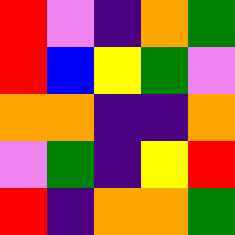[["red", "violet", "indigo", "orange", "green"], ["red", "blue", "yellow", "green", "violet"], ["orange", "orange", "indigo", "indigo", "orange"], ["violet", "green", "indigo", "yellow", "red"], ["red", "indigo", "orange", "orange", "green"]]